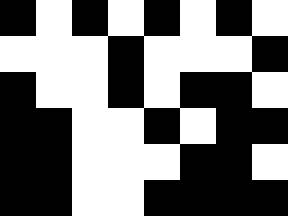[["black", "white", "black", "white", "black", "white", "black", "white"], ["white", "white", "white", "black", "white", "white", "white", "black"], ["black", "white", "white", "black", "white", "black", "black", "white"], ["black", "black", "white", "white", "black", "white", "black", "black"], ["black", "black", "white", "white", "white", "black", "black", "white"], ["black", "black", "white", "white", "black", "black", "black", "black"]]